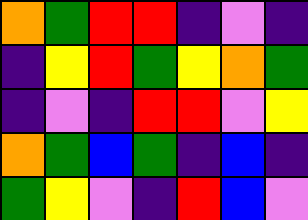[["orange", "green", "red", "red", "indigo", "violet", "indigo"], ["indigo", "yellow", "red", "green", "yellow", "orange", "green"], ["indigo", "violet", "indigo", "red", "red", "violet", "yellow"], ["orange", "green", "blue", "green", "indigo", "blue", "indigo"], ["green", "yellow", "violet", "indigo", "red", "blue", "violet"]]